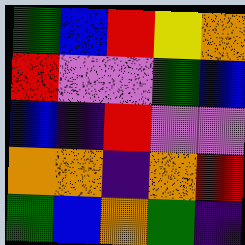[["green", "blue", "red", "yellow", "orange"], ["red", "violet", "violet", "green", "blue"], ["blue", "indigo", "red", "violet", "violet"], ["orange", "orange", "indigo", "orange", "red"], ["green", "blue", "orange", "green", "indigo"]]